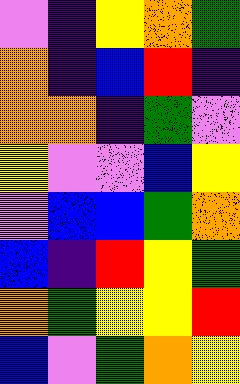[["violet", "indigo", "yellow", "orange", "green"], ["orange", "indigo", "blue", "red", "indigo"], ["orange", "orange", "indigo", "green", "violet"], ["yellow", "violet", "violet", "blue", "yellow"], ["violet", "blue", "blue", "green", "orange"], ["blue", "indigo", "red", "yellow", "green"], ["orange", "green", "yellow", "yellow", "red"], ["blue", "violet", "green", "orange", "yellow"]]